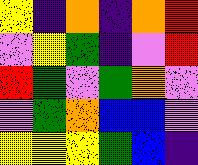[["yellow", "indigo", "orange", "indigo", "orange", "red"], ["violet", "yellow", "green", "indigo", "violet", "red"], ["red", "green", "violet", "green", "orange", "violet"], ["violet", "green", "orange", "blue", "blue", "violet"], ["yellow", "yellow", "yellow", "green", "blue", "indigo"]]